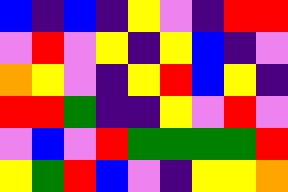[["blue", "indigo", "blue", "indigo", "yellow", "violet", "indigo", "red", "red"], ["violet", "red", "violet", "yellow", "indigo", "yellow", "blue", "indigo", "violet"], ["orange", "yellow", "violet", "indigo", "yellow", "red", "blue", "yellow", "indigo"], ["red", "red", "green", "indigo", "indigo", "yellow", "violet", "red", "violet"], ["violet", "blue", "violet", "red", "green", "green", "green", "green", "red"], ["yellow", "green", "red", "blue", "violet", "indigo", "yellow", "yellow", "orange"]]